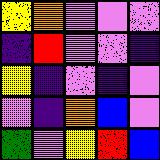[["yellow", "orange", "violet", "violet", "violet"], ["indigo", "red", "violet", "violet", "indigo"], ["yellow", "indigo", "violet", "indigo", "violet"], ["violet", "indigo", "orange", "blue", "violet"], ["green", "violet", "yellow", "red", "blue"]]